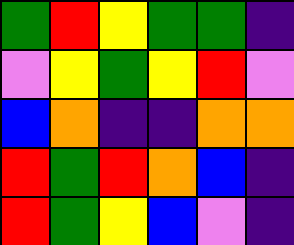[["green", "red", "yellow", "green", "green", "indigo"], ["violet", "yellow", "green", "yellow", "red", "violet"], ["blue", "orange", "indigo", "indigo", "orange", "orange"], ["red", "green", "red", "orange", "blue", "indigo"], ["red", "green", "yellow", "blue", "violet", "indigo"]]